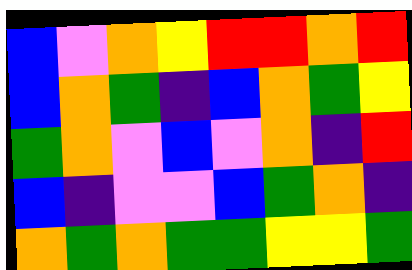[["blue", "violet", "orange", "yellow", "red", "red", "orange", "red"], ["blue", "orange", "green", "indigo", "blue", "orange", "green", "yellow"], ["green", "orange", "violet", "blue", "violet", "orange", "indigo", "red"], ["blue", "indigo", "violet", "violet", "blue", "green", "orange", "indigo"], ["orange", "green", "orange", "green", "green", "yellow", "yellow", "green"]]